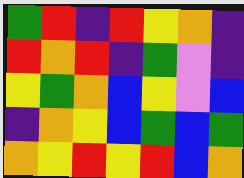[["green", "red", "indigo", "red", "yellow", "orange", "indigo"], ["red", "orange", "red", "indigo", "green", "violet", "indigo"], ["yellow", "green", "orange", "blue", "yellow", "violet", "blue"], ["indigo", "orange", "yellow", "blue", "green", "blue", "green"], ["orange", "yellow", "red", "yellow", "red", "blue", "orange"]]